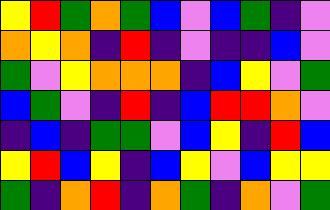[["yellow", "red", "green", "orange", "green", "blue", "violet", "blue", "green", "indigo", "violet"], ["orange", "yellow", "orange", "indigo", "red", "indigo", "violet", "indigo", "indigo", "blue", "violet"], ["green", "violet", "yellow", "orange", "orange", "orange", "indigo", "blue", "yellow", "violet", "green"], ["blue", "green", "violet", "indigo", "red", "indigo", "blue", "red", "red", "orange", "violet"], ["indigo", "blue", "indigo", "green", "green", "violet", "blue", "yellow", "indigo", "red", "blue"], ["yellow", "red", "blue", "yellow", "indigo", "blue", "yellow", "violet", "blue", "yellow", "yellow"], ["green", "indigo", "orange", "red", "indigo", "orange", "green", "indigo", "orange", "violet", "green"]]